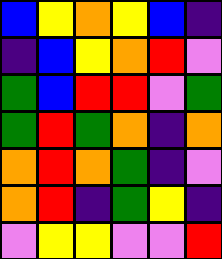[["blue", "yellow", "orange", "yellow", "blue", "indigo"], ["indigo", "blue", "yellow", "orange", "red", "violet"], ["green", "blue", "red", "red", "violet", "green"], ["green", "red", "green", "orange", "indigo", "orange"], ["orange", "red", "orange", "green", "indigo", "violet"], ["orange", "red", "indigo", "green", "yellow", "indigo"], ["violet", "yellow", "yellow", "violet", "violet", "red"]]